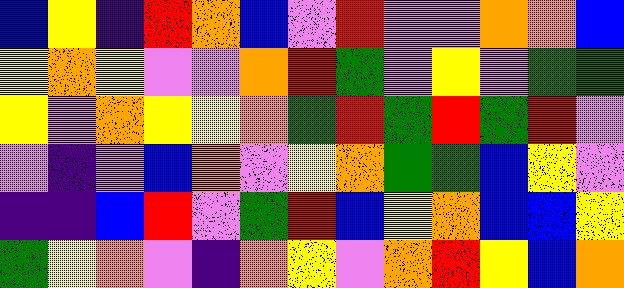[["blue", "yellow", "indigo", "red", "orange", "blue", "violet", "red", "violet", "violet", "orange", "orange", "blue"], ["yellow", "orange", "yellow", "violet", "violet", "orange", "red", "green", "violet", "yellow", "violet", "green", "green"], ["yellow", "violet", "orange", "yellow", "yellow", "orange", "green", "red", "green", "red", "green", "red", "violet"], ["violet", "indigo", "violet", "blue", "orange", "violet", "yellow", "orange", "green", "green", "blue", "yellow", "violet"], ["indigo", "indigo", "blue", "red", "violet", "green", "red", "blue", "yellow", "orange", "blue", "blue", "yellow"], ["green", "yellow", "orange", "violet", "indigo", "orange", "yellow", "violet", "orange", "red", "yellow", "blue", "orange"]]